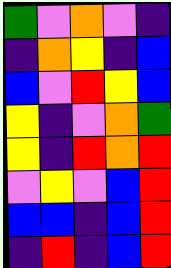[["green", "violet", "orange", "violet", "indigo"], ["indigo", "orange", "yellow", "indigo", "blue"], ["blue", "violet", "red", "yellow", "blue"], ["yellow", "indigo", "violet", "orange", "green"], ["yellow", "indigo", "red", "orange", "red"], ["violet", "yellow", "violet", "blue", "red"], ["blue", "blue", "indigo", "blue", "red"], ["indigo", "red", "indigo", "blue", "red"]]